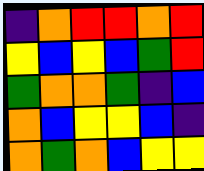[["indigo", "orange", "red", "red", "orange", "red"], ["yellow", "blue", "yellow", "blue", "green", "red"], ["green", "orange", "orange", "green", "indigo", "blue"], ["orange", "blue", "yellow", "yellow", "blue", "indigo"], ["orange", "green", "orange", "blue", "yellow", "yellow"]]